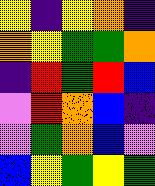[["yellow", "indigo", "yellow", "orange", "indigo"], ["orange", "yellow", "green", "green", "orange"], ["indigo", "red", "green", "red", "blue"], ["violet", "red", "orange", "blue", "indigo"], ["violet", "green", "orange", "blue", "violet"], ["blue", "yellow", "green", "yellow", "green"]]